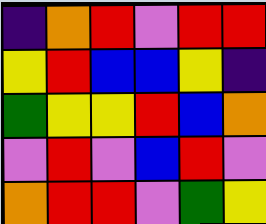[["indigo", "orange", "red", "violet", "red", "red"], ["yellow", "red", "blue", "blue", "yellow", "indigo"], ["green", "yellow", "yellow", "red", "blue", "orange"], ["violet", "red", "violet", "blue", "red", "violet"], ["orange", "red", "red", "violet", "green", "yellow"]]